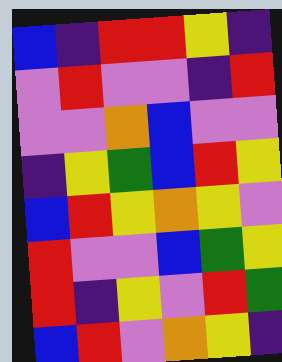[["blue", "indigo", "red", "red", "yellow", "indigo"], ["violet", "red", "violet", "violet", "indigo", "red"], ["violet", "violet", "orange", "blue", "violet", "violet"], ["indigo", "yellow", "green", "blue", "red", "yellow"], ["blue", "red", "yellow", "orange", "yellow", "violet"], ["red", "violet", "violet", "blue", "green", "yellow"], ["red", "indigo", "yellow", "violet", "red", "green"], ["blue", "red", "violet", "orange", "yellow", "indigo"]]